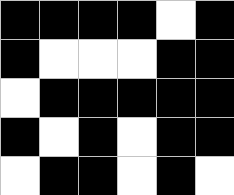[["black", "black", "black", "black", "white", "black"], ["black", "white", "white", "white", "black", "black"], ["white", "black", "black", "black", "black", "black"], ["black", "white", "black", "white", "black", "black"], ["white", "black", "black", "white", "black", "white"]]